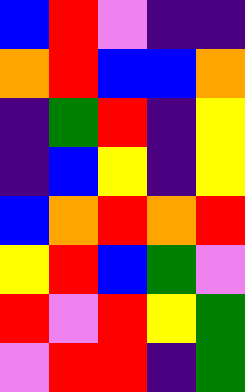[["blue", "red", "violet", "indigo", "indigo"], ["orange", "red", "blue", "blue", "orange"], ["indigo", "green", "red", "indigo", "yellow"], ["indigo", "blue", "yellow", "indigo", "yellow"], ["blue", "orange", "red", "orange", "red"], ["yellow", "red", "blue", "green", "violet"], ["red", "violet", "red", "yellow", "green"], ["violet", "red", "red", "indigo", "green"]]